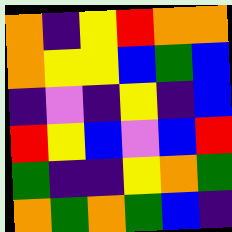[["orange", "indigo", "yellow", "red", "orange", "orange"], ["orange", "yellow", "yellow", "blue", "green", "blue"], ["indigo", "violet", "indigo", "yellow", "indigo", "blue"], ["red", "yellow", "blue", "violet", "blue", "red"], ["green", "indigo", "indigo", "yellow", "orange", "green"], ["orange", "green", "orange", "green", "blue", "indigo"]]